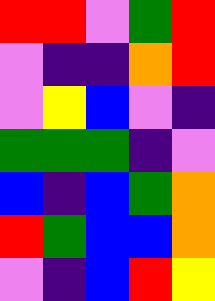[["red", "red", "violet", "green", "red"], ["violet", "indigo", "indigo", "orange", "red"], ["violet", "yellow", "blue", "violet", "indigo"], ["green", "green", "green", "indigo", "violet"], ["blue", "indigo", "blue", "green", "orange"], ["red", "green", "blue", "blue", "orange"], ["violet", "indigo", "blue", "red", "yellow"]]